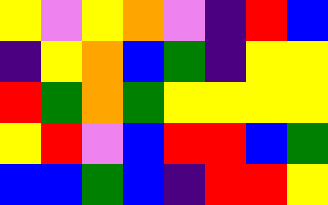[["yellow", "violet", "yellow", "orange", "violet", "indigo", "red", "blue"], ["indigo", "yellow", "orange", "blue", "green", "indigo", "yellow", "yellow"], ["red", "green", "orange", "green", "yellow", "yellow", "yellow", "yellow"], ["yellow", "red", "violet", "blue", "red", "red", "blue", "green"], ["blue", "blue", "green", "blue", "indigo", "red", "red", "yellow"]]